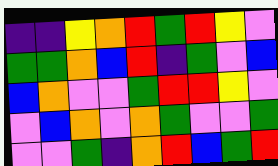[["indigo", "indigo", "yellow", "orange", "red", "green", "red", "yellow", "violet"], ["green", "green", "orange", "blue", "red", "indigo", "green", "violet", "blue"], ["blue", "orange", "violet", "violet", "green", "red", "red", "yellow", "violet"], ["violet", "blue", "orange", "violet", "orange", "green", "violet", "violet", "green"], ["violet", "violet", "green", "indigo", "orange", "red", "blue", "green", "red"]]